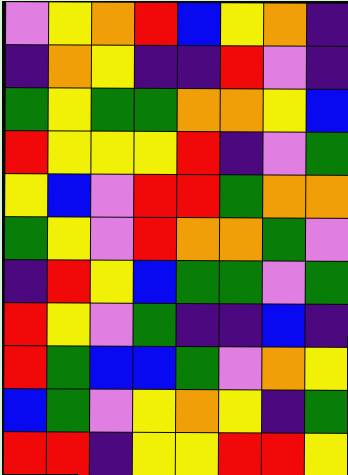[["violet", "yellow", "orange", "red", "blue", "yellow", "orange", "indigo"], ["indigo", "orange", "yellow", "indigo", "indigo", "red", "violet", "indigo"], ["green", "yellow", "green", "green", "orange", "orange", "yellow", "blue"], ["red", "yellow", "yellow", "yellow", "red", "indigo", "violet", "green"], ["yellow", "blue", "violet", "red", "red", "green", "orange", "orange"], ["green", "yellow", "violet", "red", "orange", "orange", "green", "violet"], ["indigo", "red", "yellow", "blue", "green", "green", "violet", "green"], ["red", "yellow", "violet", "green", "indigo", "indigo", "blue", "indigo"], ["red", "green", "blue", "blue", "green", "violet", "orange", "yellow"], ["blue", "green", "violet", "yellow", "orange", "yellow", "indigo", "green"], ["red", "red", "indigo", "yellow", "yellow", "red", "red", "yellow"]]